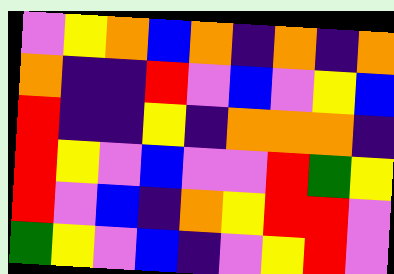[["violet", "yellow", "orange", "blue", "orange", "indigo", "orange", "indigo", "orange"], ["orange", "indigo", "indigo", "red", "violet", "blue", "violet", "yellow", "blue"], ["red", "indigo", "indigo", "yellow", "indigo", "orange", "orange", "orange", "indigo"], ["red", "yellow", "violet", "blue", "violet", "violet", "red", "green", "yellow"], ["red", "violet", "blue", "indigo", "orange", "yellow", "red", "red", "violet"], ["green", "yellow", "violet", "blue", "indigo", "violet", "yellow", "red", "violet"]]